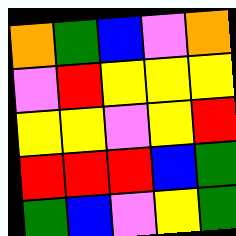[["orange", "green", "blue", "violet", "orange"], ["violet", "red", "yellow", "yellow", "yellow"], ["yellow", "yellow", "violet", "yellow", "red"], ["red", "red", "red", "blue", "green"], ["green", "blue", "violet", "yellow", "green"]]